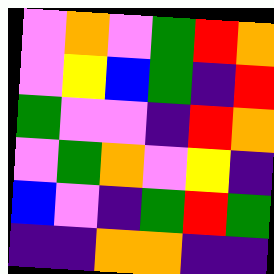[["violet", "orange", "violet", "green", "red", "orange"], ["violet", "yellow", "blue", "green", "indigo", "red"], ["green", "violet", "violet", "indigo", "red", "orange"], ["violet", "green", "orange", "violet", "yellow", "indigo"], ["blue", "violet", "indigo", "green", "red", "green"], ["indigo", "indigo", "orange", "orange", "indigo", "indigo"]]